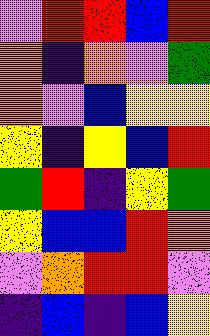[["violet", "red", "red", "blue", "red"], ["orange", "indigo", "orange", "violet", "green"], ["orange", "violet", "blue", "yellow", "yellow"], ["yellow", "indigo", "yellow", "blue", "red"], ["green", "red", "indigo", "yellow", "green"], ["yellow", "blue", "blue", "red", "orange"], ["violet", "orange", "red", "red", "violet"], ["indigo", "blue", "indigo", "blue", "yellow"]]